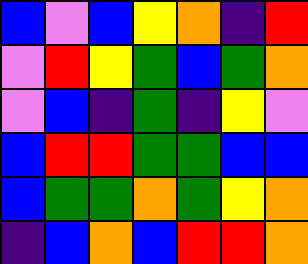[["blue", "violet", "blue", "yellow", "orange", "indigo", "red"], ["violet", "red", "yellow", "green", "blue", "green", "orange"], ["violet", "blue", "indigo", "green", "indigo", "yellow", "violet"], ["blue", "red", "red", "green", "green", "blue", "blue"], ["blue", "green", "green", "orange", "green", "yellow", "orange"], ["indigo", "blue", "orange", "blue", "red", "red", "orange"]]